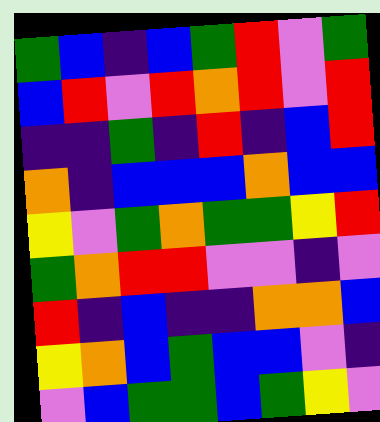[["green", "blue", "indigo", "blue", "green", "red", "violet", "green"], ["blue", "red", "violet", "red", "orange", "red", "violet", "red"], ["indigo", "indigo", "green", "indigo", "red", "indigo", "blue", "red"], ["orange", "indigo", "blue", "blue", "blue", "orange", "blue", "blue"], ["yellow", "violet", "green", "orange", "green", "green", "yellow", "red"], ["green", "orange", "red", "red", "violet", "violet", "indigo", "violet"], ["red", "indigo", "blue", "indigo", "indigo", "orange", "orange", "blue"], ["yellow", "orange", "blue", "green", "blue", "blue", "violet", "indigo"], ["violet", "blue", "green", "green", "blue", "green", "yellow", "violet"]]